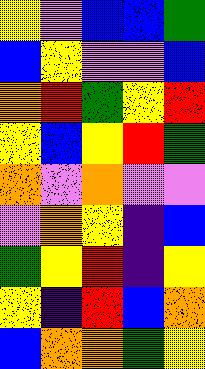[["yellow", "violet", "blue", "blue", "green"], ["blue", "yellow", "violet", "violet", "blue"], ["orange", "red", "green", "yellow", "red"], ["yellow", "blue", "yellow", "red", "green"], ["orange", "violet", "orange", "violet", "violet"], ["violet", "orange", "yellow", "indigo", "blue"], ["green", "yellow", "red", "indigo", "yellow"], ["yellow", "indigo", "red", "blue", "orange"], ["blue", "orange", "orange", "green", "yellow"]]